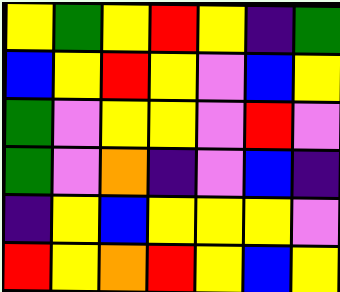[["yellow", "green", "yellow", "red", "yellow", "indigo", "green"], ["blue", "yellow", "red", "yellow", "violet", "blue", "yellow"], ["green", "violet", "yellow", "yellow", "violet", "red", "violet"], ["green", "violet", "orange", "indigo", "violet", "blue", "indigo"], ["indigo", "yellow", "blue", "yellow", "yellow", "yellow", "violet"], ["red", "yellow", "orange", "red", "yellow", "blue", "yellow"]]